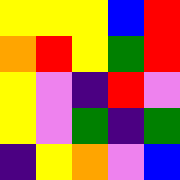[["yellow", "yellow", "yellow", "blue", "red"], ["orange", "red", "yellow", "green", "red"], ["yellow", "violet", "indigo", "red", "violet"], ["yellow", "violet", "green", "indigo", "green"], ["indigo", "yellow", "orange", "violet", "blue"]]